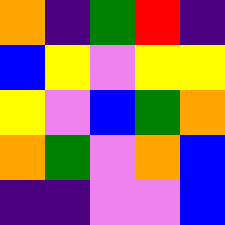[["orange", "indigo", "green", "red", "indigo"], ["blue", "yellow", "violet", "yellow", "yellow"], ["yellow", "violet", "blue", "green", "orange"], ["orange", "green", "violet", "orange", "blue"], ["indigo", "indigo", "violet", "violet", "blue"]]